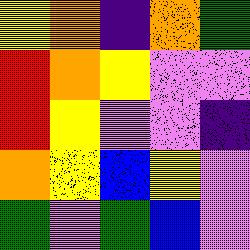[["yellow", "orange", "indigo", "orange", "green"], ["red", "orange", "yellow", "violet", "violet"], ["red", "yellow", "violet", "violet", "indigo"], ["orange", "yellow", "blue", "yellow", "violet"], ["green", "violet", "green", "blue", "violet"]]